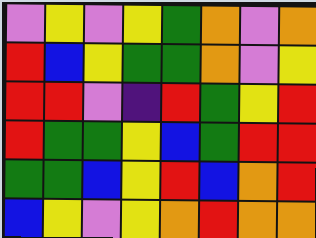[["violet", "yellow", "violet", "yellow", "green", "orange", "violet", "orange"], ["red", "blue", "yellow", "green", "green", "orange", "violet", "yellow"], ["red", "red", "violet", "indigo", "red", "green", "yellow", "red"], ["red", "green", "green", "yellow", "blue", "green", "red", "red"], ["green", "green", "blue", "yellow", "red", "blue", "orange", "red"], ["blue", "yellow", "violet", "yellow", "orange", "red", "orange", "orange"]]